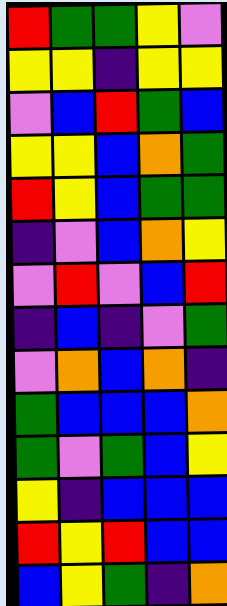[["red", "green", "green", "yellow", "violet"], ["yellow", "yellow", "indigo", "yellow", "yellow"], ["violet", "blue", "red", "green", "blue"], ["yellow", "yellow", "blue", "orange", "green"], ["red", "yellow", "blue", "green", "green"], ["indigo", "violet", "blue", "orange", "yellow"], ["violet", "red", "violet", "blue", "red"], ["indigo", "blue", "indigo", "violet", "green"], ["violet", "orange", "blue", "orange", "indigo"], ["green", "blue", "blue", "blue", "orange"], ["green", "violet", "green", "blue", "yellow"], ["yellow", "indigo", "blue", "blue", "blue"], ["red", "yellow", "red", "blue", "blue"], ["blue", "yellow", "green", "indigo", "orange"]]